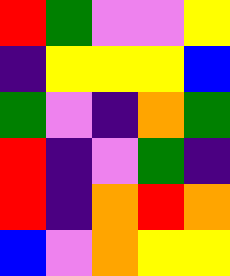[["red", "green", "violet", "violet", "yellow"], ["indigo", "yellow", "yellow", "yellow", "blue"], ["green", "violet", "indigo", "orange", "green"], ["red", "indigo", "violet", "green", "indigo"], ["red", "indigo", "orange", "red", "orange"], ["blue", "violet", "orange", "yellow", "yellow"]]